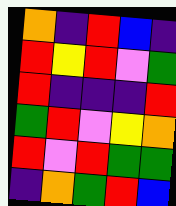[["orange", "indigo", "red", "blue", "indigo"], ["red", "yellow", "red", "violet", "green"], ["red", "indigo", "indigo", "indigo", "red"], ["green", "red", "violet", "yellow", "orange"], ["red", "violet", "red", "green", "green"], ["indigo", "orange", "green", "red", "blue"]]